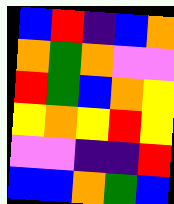[["blue", "red", "indigo", "blue", "orange"], ["orange", "green", "orange", "violet", "violet"], ["red", "green", "blue", "orange", "yellow"], ["yellow", "orange", "yellow", "red", "yellow"], ["violet", "violet", "indigo", "indigo", "red"], ["blue", "blue", "orange", "green", "blue"]]